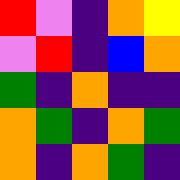[["red", "violet", "indigo", "orange", "yellow"], ["violet", "red", "indigo", "blue", "orange"], ["green", "indigo", "orange", "indigo", "indigo"], ["orange", "green", "indigo", "orange", "green"], ["orange", "indigo", "orange", "green", "indigo"]]